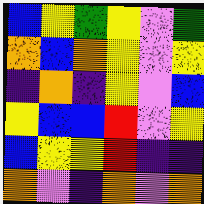[["blue", "yellow", "green", "yellow", "violet", "green"], ["orange", "blue", "orange", "yellow", "violet", "yellow"], ["indigo", "orange", "indigo", "yellow", "violet", "blue"], ["yellow", "blue", "blue", "red", "violet", "yellow"], ["blue", "yellow", "yellow", "red", "indigo", "indigo"], ["orange", "violet", "indigo", "orange", "violet", "orange"]]